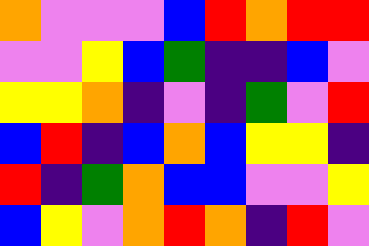[["orange", "violet", "violet", "violet", "blue", "red", "orange", "red", "red"], ["violet", "violet", "yellow", "blue", "green", "indigo", "indigo", "blue", "violet"], ["yellow", "yellow", "orange", "indigo", "violet", "indigo", "green", "violet", "red"], ["blue", "red", "indigo", "blue", "orange", "blue", "yellow", "yellow", "indigo"], ["red", "indigo", "green", "orange", "blue", "blue", "violet", "violet", "yellow"], ["blue", "yellow", "violet", "orange", "red", "orange", "indigo", "red", "violet"]]